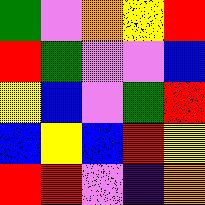[["green", "violet", "orange", "yellow", "red"], ["red", "green", "violet", "violet", "blue"], ["yellow", "blue", "violet", "green", "red"], ["blue", "yellow", "blue", "red", "yellow"], ["red", "red", "violet", "indigo", "orange"]]